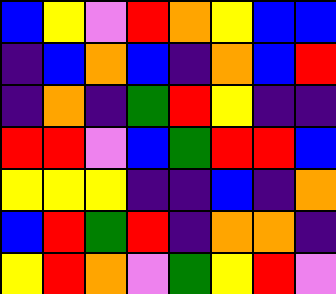[["blue", "yellow", "violet", "red", "orange", "yellow", "blue", "blue"], ["indigo", "blue", "orange", "blue", "indigo", "orange", "blue", "red"], ["indigo", "orange", "indigo", "green", "red", "yellow", "indigo", "indigo"], ["red", "red", "violet", "blue", "green", "red", "red", "blue"], ["yellow", "yellow", "yellow", "indigo", "indigo", "blue", "indigo", "orange"], ["blue", "red", "green", "red", "indigo", "orange", "orange", "indigo"], ["yellow", "red", "orange", "violet", "green", "yellow", "red", "violet"]]